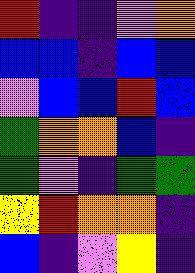[["red", "indigo", "indigo", "violet", "orange"], ["blue", "blue", "indigo", "blue", "blue"], ["violet", "blue", "blue", "red", "blue"], ["green", "orange", "orange", "blue", "indigo"], ["green", "violet", "indigo", "green", "green"], ["yellow", "red", "orange", "orange", "indigo"], ["blue", "indigo", "violet", "yellow", "indigo"]]